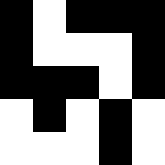[["black", "white", "black", "black", "black"], ["black", "white", "white", "white", "black"], ["black", "black", "black", "white", "black"], ["white", "black", "white", "black", "white"], ["white", "white", "white", "black", "white"]]